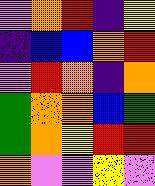[["violet", "orange", "red", "indigo", "yellow"], ["indigo", "blue", "blue", "orange", "red"], ["violet", "red", "orange", "indigo", "orange"], ["green", "orange", "orange", "blue", "green"], ["green", "orange", "yellow", "red", "red"], ["orange", "violet", "violet", "yellow", "violet"]]